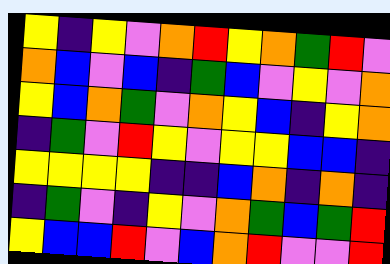[["yellow", "indigo", "yellow", "violet", "orange", "red", "yellow", "orange", "green", "red", "violet"], ["orange", "blue", "violet", "blue", "indigo", "green", "blue", "violet", "yellow", "violet", "orange"], ["yellow", "blue", "orange", "green", "violet", "orange", "yellow", "blue", "indigo", "yellow", "orange"], ["indigo", "green", "violet", "red", "yellow", "violet", "yellow", "yellow", "blue", "blue", "indigo"], ["yellow", "yellow", "yellow", "yellow", "indigo", "indigo", "blue", "orange", "indigo", "orange", "indigo"], ["indigo", "green", "violet", "indigo", "yellow", "violet", "orange", "green", "blue", "green", "red"], ["yellow", "blue", "blue", "red", "violet", "blue", "orange", "red", "violet", "violet", "red"]]